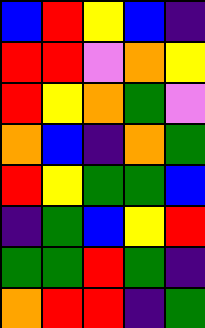[["blue", "red", "yellow", "blue", "indigo"], ["red", "red", "violet", "orange", "yellow"], ["red", "yellow", "orange", "green", "violet"], ["orange", "blue", "indigo", "orange", "green"], ["red", "yellow", "green", "green", "blue"], ["indigo", "green", "blue", "yellow", "red"], ["green", "green", "red", "green", "indigo"], ["orange", "red", "red", "indigo", "green"]]